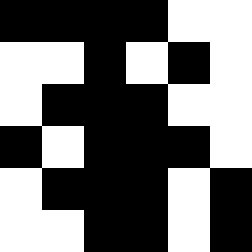[["black", "black", "black", "black", "white", "white"], ["white", "white", "black", "white", "black", "white"], ["white", "black", "black", "black", "white", "white"], ["black", "white", "black", "black", "black", "white"], ["white", "black", "black", "black", "white", "black"], ["white", "white", "black", "black", "white", "black"]]